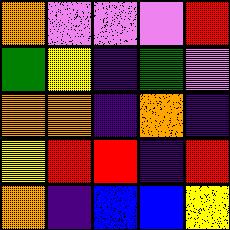[["orange", "violet", "violet", "violet", "red"], ["green", "yellow", "indigo", "green", "violet"], ["orange", "orange", "indigo", "orange", "indigo"], ["yellow", "red", "red", "indigo", "red"], ["orange", "indigo", "blue", "blue", "yellow"]]